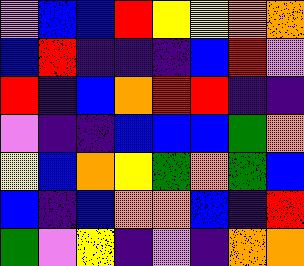[["violet", "blue", "blue", "red", "yellow", "yellow", "orange", "orange"], ["blue", "red", "indigo", "indigo", "indigo", "blue", "red", "violet"], ["red", "indigo", "blue", "orange", "red", "red", "indigo", "indigo"], ["violet", "indigo", "indigo", "blue", "blue", "blue", "green", "orange"], ["yellow", "blue", "orange", "yellow", "green", "orange", "green", "blue"], ["blue", "indigo", "blue", "orange", "orange", "blue", "indigo", "red"], ["green", "violet", "yellow", "indigo", "violet", "indigo", "orange", "orange"]]